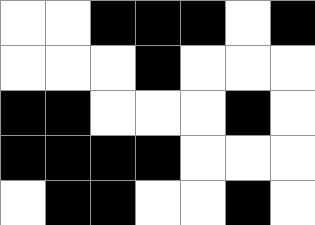[["white", "white", "black", "black", "black", "white", "black"], ["white", "white", "white", "black", "white", "white", "white"], ["black", "black", "white", "white", "white", "black", "white"], ["black", "black", "black", "black", "white", "white", "white"], ["white", "black", "black", "white", "white", "black", "white"]]